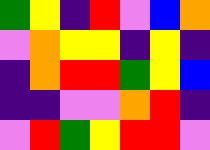[["green", "yellow", "indigo", "red", "violet", "blue", "orange"], ["violet", "orange", "yellow", "yellow", "indigo", "yellow", "indigo"], ["indigo", "orange", "red", "red", "green", "yellow", "blue"], ["indigo", "indigo", "violet", "violet", "orange", "red", "indigo"], ["violet", "red", "green", "yellow", "red", "red", "violet"]]